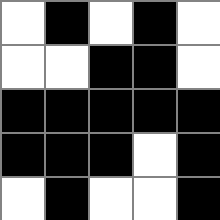[["white", "black", "white", "black", "white"], ["white", "white", "black", "black", "white"], ["black", "black", "black", "black", "black"], ["black", "black", "black", "white", "black"], ["white", "black", "white", "white", "black"]]